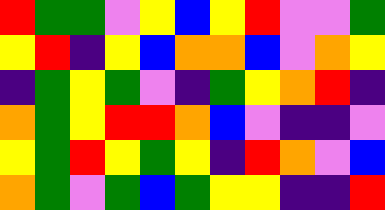[["red", "green", "green", "violet", "yellow", "blue", "yellow", "red", "violet", "violet", "green"], ["yellow", "red", "indigo", "yellow", "blue", "orange", "orange", "blue", "violet", "orange", "yellow"], ["indigo", "green", "yellow", "green", "violet", "indigo", "green", "yellow", "orange", "red", "indigo"], ["orange", "green", "yellow", "red", "red", "orange", "blue", "violet", "indigo", "indigo", "violet"], ["yellow", "green", "red", "yellow", "green", "yellow", "indigo", "red", "orange", "violet", "blue"], ["orange", "green", "violet", "green", "blue", "green", "yellow", "yellow", "indigo", "indigo", "red"]]